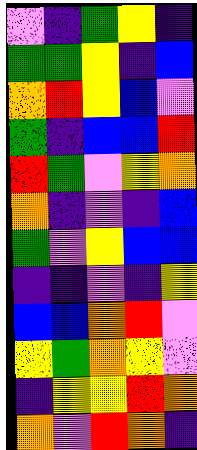[["violet", "indigo", "green", "yellow", "indigo"], ["green", "green", "yellow", "indigo", "blue"], ["orange", "red", "yellow", "blue", "violet"], ["green", "indigo", "blue", "blue", "red"], ["red", "green", "violet", "yellow", "orange"], ["orange", "indigo", "violet", "indigo", "blue"], ["green", "violet", "yellow", "blue", "blue"], ["indigo", "indigo", "violet", "indigo", "yellow"], ["blue", "blue", "orange", "red", "violet"], ["yellow", "green", "orange", "yellow", "violet"], ["indigo", "yellow", "yellow", "red", "orange"], ["orange", "violet", "red", "orange", "indigo"]]